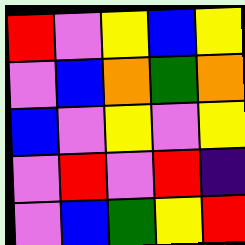[["red", "violet", "yellow", "blue", "yellow"], ["violet", "blue", "orange", "green", "orange"], ["blue", "violet", "yellow", "violet", "yellow"], ["violet", "red", "violet", "red", "indigo"], ["violet", "blue", "green", "yellow", "red"]]